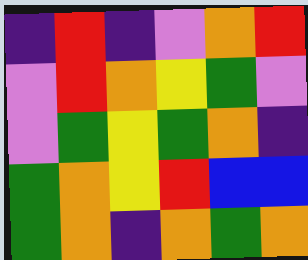[["indigo", "red", "indigo", "violet", "orange", "red"], ["violet", "red", "orange", "yellow", "green", "violet"], ["violet", "green", "yellow", "green", "orange", "indigo"], ["green", "orange", "yellow", "red", "blue", "blue"], ["green", "orange", "indigo", "orange", "green", "orange"]]